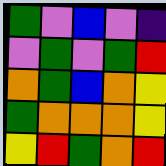[["green", "violet", "blue", "violet", "indigo"], ["violet", "green", "violet", "green", "red"], ["orange", "green", "blue", "orange", "yellow"], ["green", "orange", "orange", "orange", "yellow"], ["yellow", "red", "green", "orange", "red"]]